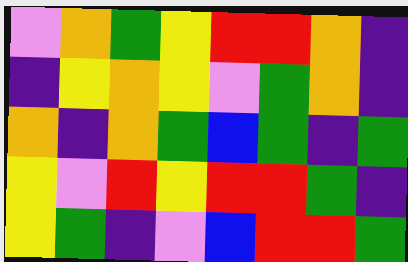[["violet", "orange", "green", "yellow", "red", "red", "orange", "indigo"], ["indigo", "yellow", "orange", "yellow", "violet", "green", "orange", "indigo"], ["orange", "indigo", "orange", "green", "blue", "green", "indigo", "green"], ["yellow", "violet", "red", "yellow", "red", "red", "green", "indigo"], ["yellow", "green", "indigo", "violet", "blue", "red", "red", "green"]]